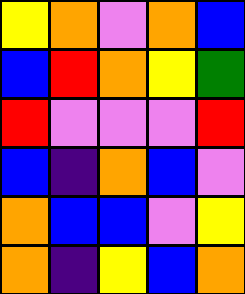[["yellow", "orange", "violet", "orange", "blue"], ["blue", "red", "orange", "yellow", "green"], ["red", "violet", "violet", "violet", "red"], ["blue", "indigo", "orange", "blue", "violet"], ["orange", "blue", "blue", "violet", "yellow"], ["orange", "indigo", "yellow", "blue", "orange"]]